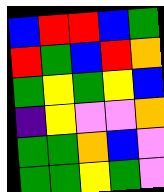[["blue", "red", "red", "blue", "green"], ["red", "green", "blue", "red", "orange"], ["green", "yellow", "green", "yellow", "blue"], ["indigo", "yellow", "violet", "violet", "orange"], ["green", "green", "orange", "blue", "violet"], ["green", "green", "yellow", "green", "violet"]]